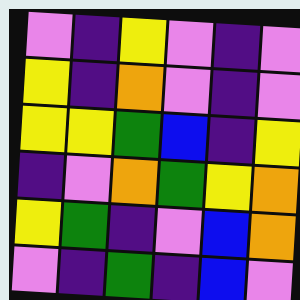[["violet", "indigo", "yellow", "violet", "indigo", "violet"], ["yellow", "indigo", "orange", "violet", "indigo", "violet"], ["yellow", "yellow", "green", "blue", "indigo", "yellow"], ["indigo", "violet", "orange", "green", "yellow", "orange"], ["yellow", "green", "indigo", "violet", "blue", "orange"], ["violet", "indigo", "green", "indigo", "blue", "violet"]]